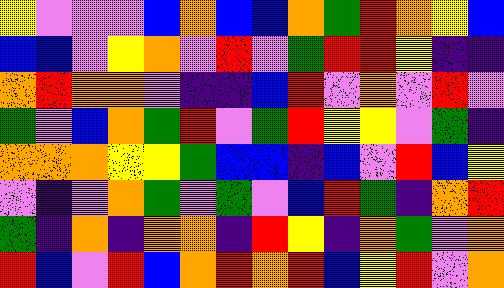[["yellow", "violet", "violet", "violet", "blue", "orange", "blue", "blue", "orange", "green", "red", "orange", "yellow", "blue"], ["blue", "blue", "violet", "yellow", "orange", "violet", "red", "violet", "green", "red", "red", "yellow", "indigo", "indigo"], ["orange", "red", "orange", "orange", "violet", "indigo", "indigo", "blue", "red", "violet", "orange", "violet", "red", "violet"], ["green", "violet", "blue", "orange", "green", "red", "violet", "green", "red", "yellow", "yellow", "violet", "green", "indigo"], ["orange", "orange", "orange", "yellow", "yellow", "green", "blue", "blue", "indigo", "blue", "violet", "red", "blue", "yellow"], ["violet", "indigo", "violet", "orange", "green", "violet", "green", "violet", "blue", "red", "green", "indigo", "orange", "red"], ["green", "indigo", "orange", "indigo", "orange", "orange", "indigo", "red", "yellow", "indigo", "orange", "green", "violet", "orange"], ["red", "blue", "violet", "red", "blue", "orange", "red", "orange", "red", "blue", "yellow", "red", "violet", "orange"]]